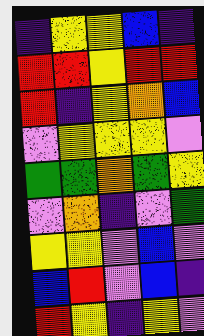[["indigo", "yellow", "yellow", "blue", "indigo"], ["red", "red", "yellow", "red", "red"], ["red", "indigo", "yellow", "orange", "blue"], ["violet", "yellow", "yellow", "yellow", "violet"], ["green", "green", "orange", "green", "yellow"], ["violet", "orange", "indigo", "violet", "green"], ["yellow", "yellow", "violet", "blue", "violet"], ["blue", "red", "violet", "blue", "indigo"], ["red", "yellow", "indigo", "yellow", "violet"]]